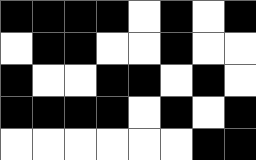[["black", "black", "black", "black", "white", "black", "white", "black"], ["white", "black", "black", "white", "white", "black", "white", "white"], ["black", "white", "white", "black", "black", "white", "black", "white"], ["black", "black", "black", "black", "white", "black", "white", "black"], ["white", "white", "white", "white", "white", "white", "black", "black"]]